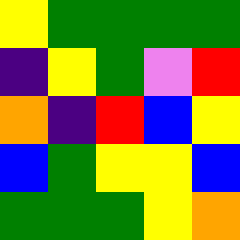[["yellow", "green", "green", "green", "green"], ["indigo", "yellow", "green", "violet", "red"], ["orange", "indigo", "red", "blue", "yellow"], ["blue", "green", "yellow", "yellow", "blue"], ["green", "green", "green", "yellow", "orange"]]